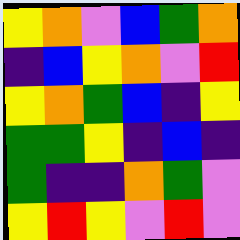[["yellow", "orange", "violet", "blue", "green", "orange"], ["indigo", "blue", "yellow", "orange", "violet", "red"], ["yellow", "orange", "green", "blue", "indigo", "yellow"], ["green", "green", "yellow", "indigo", "blue", "indigo"], ["green", "indigo", "indigo", "orange", "green", "violet"], ["yellow", "red", "yellow", "violet", "red", "violet"]]